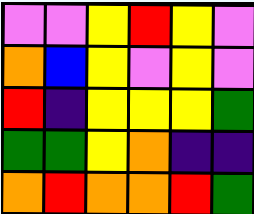[["violet", "violet", "yellow", "red", "yellow", "violet"], ["orange", "blue", "yellow", "violet", "yellow", "violet"], ["red", "indigo", "yellow", "yellow", "yellow", "green"], ["green", "green", "yellow", "orange", "indigo", "indigo"], ["orange", "red", "orange", "orange", "red", "green"]]